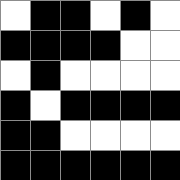[["white", "black", "black", "white", "black", "white"], ["black", "black", "black", "black", "white", "white"], ["white", "black", "white", "white", "white", "white"], ["black", "white", "black", "black", "black", "black"], ["black", "black", "white", "white", "white", "white"], ["black", "black", "black", "black", "black", "black"]]